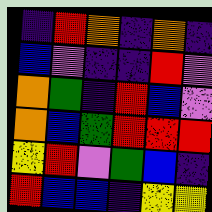[["indigo", "red", "orange", "indigo", "orange", "indigo"], ["blue", "violet", "indigo", "indigo", "red", "violet"], ["orange", "green", "indigo", "red", "blue", "violet"], ["orange", "blue", "green", "red", "red", "red"], ["yellow", "red", "violet", "green", "blue", "indigo"], ["red", "blue", "blue", "indigo", "yellow", "yellow"]]